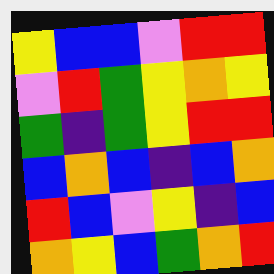[["yellow", "blue", "blue", "violet", "red", "red"], ["violet", "red", "green", "yellow", "orange", "yellow"], ["green", "indigo", "green", "yellow", "red", "red"], ["blue", "orange", "blue", "indigo", "blue", "orange"], ["red", "blue", "violet", "yellow", "indigo", "blue"], ["orange", "yellow", "blue", "green", "orange", "red"]]